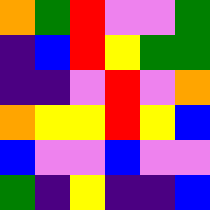[["orange", "green", "red", "violet", "violet", "green"], ["indigo", "blue", "red", "yellow", "green", "green"], ["indigo", "indigo", "violet", "red", "violet", "orange"], ["orange", "yellow", "yellow", "red", "yellow", "blue"], ["blue", "violet", "violet", "blue", "violet", "violet"], ["green", "indigo", "yellow", "indigo", "indigo", "blue"]]